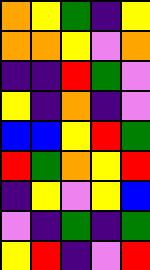[["orange", "yellow", "green", "indigo", "yellow"], ["orange", "orange", "yellow", "violet", "orange"], ["indigo", "indigo", "red", "green", "violet"], ["yellow", "indigo", "orange", "indigo", "violet"], ["blue", "blue", "yellow", "red", "green"], ["red", "green", "orange", "yellow", "red"], ["indigo", "yellow", "violet", "yellow", "blue"], ["violet", "indigo", "green", "indigo", "green"], ["yellow", "red", "indigo", "violet", "red"]]